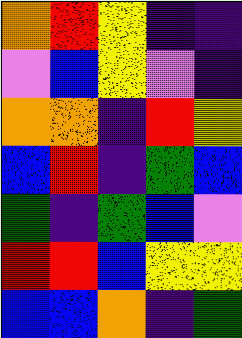[["orange", "red", "yellow", "indigo", "indigo"], ["violet", "blue", "yellow", "violet", "indigo"], ["orange", "orange", "indigo", "red", "yellow"], ["blue", "red", "indigo", "green", "blue"], ["green", "indigo", "green", "blue", "violet"], ["red", "red", "blue", "yellow", "yellow"], ["blue", "blue", "orange", "indigo", "green"]]